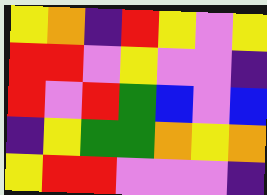[["yellow", "orange", "indigo", "red", "yellow", "violet", "yellow"], ["red", "red", "violet", "yellow", "violet", "violet", "indigo"], ["red", "violet", "red", "green", "blue", "violet", "blue"], ["indigo", "yellow", "green", "green", "orange", "yellow", "orange"], ["yellow", "red", "red", "violet", "violet", "violet", "indigo"]]